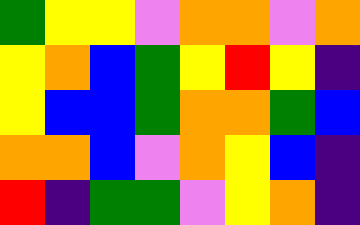[["green", "yellow", "yellow", "violet", "orange", "orange", "violet", "orange"], ["yellow", "orange", "blue", "green", "yellow", "red", "yellow", "indigo"], ["yellow", "blue", "blue", "green", "orange", "orange", "green", "blue"], ["orange", "orange", "blue", "violet", "orange", "yellow", "blue", "indigo"], ["red", "indigo", "green", "green", "violet", "yellow", "orange", "indigo"]]